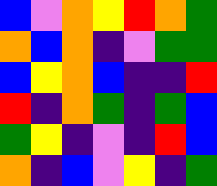[["blue", "violet", "orange", "yellow", "red", "orange", "green"], ["orange", "blue", "orange", "indigo", "violet", "green", "green"], ["blue", "yellow", "orange", "blue", "indigo", "indigo", "red"], ["red", "indigo", "orange", "green", "indigo", "green", "blue"], ["green", "yellow", "indigo", "violet", "indigo", "red", "blue"], ["orange", "indigo", "blue", "violet", "yellow", "indigo", "green"]]